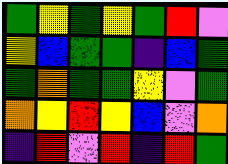[["green", "yellow", "green", "yellow", "green", "red", "violet"], ["yellow", "blue", "green", "green", "indigo", "blue", "green"], ["green", "orange", "green", "green", "yellow", "violet", "green"], ["orange", "yellow", "red", "yellow", "blue", "violet", "orange"], ["indigo", "red", "violet", "red", "indigo", "red", "green"]]